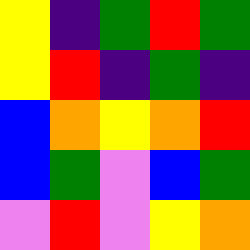[["yellow", "indigo", "green", "red", "green"], ["yellow", "red", "indigo", "green", "indigo"], ["blue", "orange", "yellow", "orange", "red"], ["blue", "green", "violet", "blue", "green"], ["violet", "red", "violet", "yellow", "orange"]]